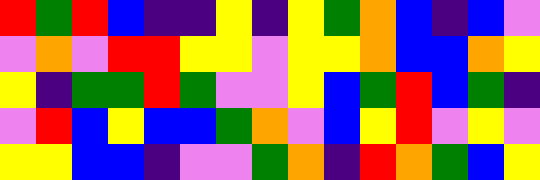[["red", "green", "red", "blue", "indigo", "indigo", "yellow", "indigo", "yellow", "green", "orange", "blue", "indigo", "blue", "violet"], ["violet", "orange", "violet", "red", "red", "yellow", "yellow", "violet", "yellow", "yellow", "orange", "blue", "blue", "orange", "yellow"], ["yellow", "indigo", "green", "green", "red", "green", "violet", "violet", "yellow", "blue", "green", "red", "blue", "green", "indigo"], ["violet", "red", "blue", "yellow", "blue", "blue", "green", "orange", "violet", "blue", "yellow", "red", "violet", "yellow", "violet"], ["yellow", "yellow", "blue", "blue", "indigo", "violet", "violet", "green", "orange", "indigo", "red", "orange", "green", "blue", "yellow"]]